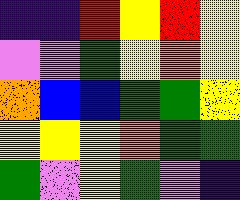[["indigo", "indigo", "red", "yellow", "red", "yellow"], ["violet", "violet", "green", "yellow", "orange", "yellow"], ["orange", "blue", "blue", "green", "green", "yellow"], ["yellow", "yellow", "yellow", "orange", "green", "green"], ["green", "violet", "yellow", "green", "violet", "indigo"]]